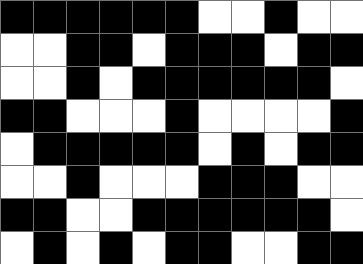[["black", "black", "black", "black", "black", "black", "white", "white", "black", "white", "white"], ["white", "white", "black", "black", "white", "black", "black", "black", "white", "black", "black"], ["white", "white", "black", "white", "black", "black", "black", "black", "black", "black", "white"], ["black", "black", "white", "white", "white", "black", "white", "white", "white", "white", "black"], ["white", "black", "black", "black", "black", "black", "white", "black", "white", "black", "black"], ["white", "white", "black", "white", "white", "white", "black", "black", "black", "white", "white"], ["black", "black", "white", "white", "black", "black", "black", "black", "black", "black", "white"], ["white", "black", "white", "black", "white", "black", "black", "white", "white", "black", "black"]]